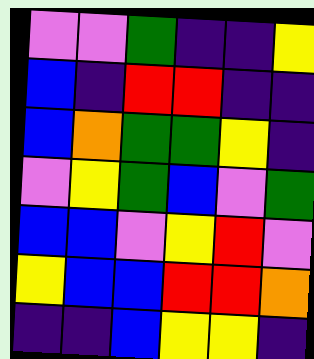[["violet", "violet", "green", "indigo", "indigo", "yellow"], ["blue", "indigo", "red", "red", "indigo", "indigo"], ["blue", "orange", "green", "green", "yellow", "indigo"], ["violet", "yellow", "green", "blue", "violet", "green"], ["blue", "blue", "violet", "yellow", "red", "violet"], ["yellow", "blue", "blue", "red", "red", "orange"], ["indigo", "indigo", "blue", "yellow", "yellow", "indigo"]]